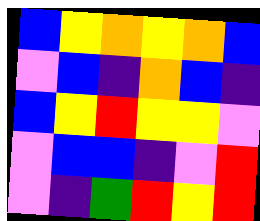[["blue", "yellow", "orange", "yellow", "orange", "blue"], ["violet", "blue", "indigo", "orange", "blue", "indigo"], ["blue", "yellow", "red", "yellow", "yellow", "violet"], ["violet", "blue", "blue", "indigo", "violet", "red"], ["violet", "indigo", "green", "red", "yellow", "red"]]